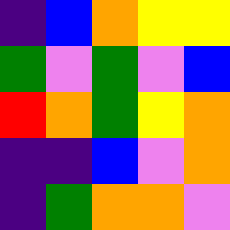[["indigo", "blue", "orange", "yellow", "yellow"], ["green", "violet", "green", "violet", "blue"], ["red", "orange", "green", "yellow", "orange"], ["indigo", "indigo", "blue", "violet", "orange"], ["indigo", "green", "orange", "orange", "violet"]]